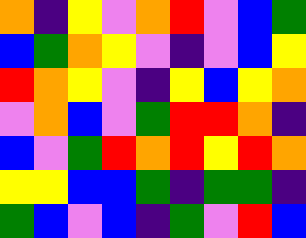[["orange", "indigo", "yellow", "violet", "orange", "red", "violet", "blue", "green"], ["blue", "green", "orange", "yellow", "violet", "indigo", "violet", "blue", "yellow"], ["red", "orange", "yellow", "violet", "indigo", "yellow", "blue", "yellow", "orange"], ["violet", "orange", "blue", "violet", "green", "red", "red", "orange", "indigo"], ["blue", "violet", "green", "red", "orange", "red", "yellow", "red", "orange"], ["yellow", "yellow", "blue", "blue", "green", "indigo", "green", "green", "indigo"], ["green", "blue", "violet", "blue", "indigo", "green", "violet", "red", "blue"]]